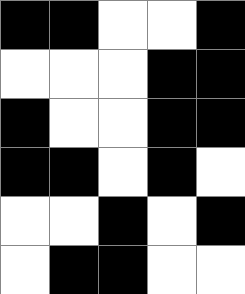[["black", "black", "white", "white", "black"], ["white", "white", "white", "black", "black"], ["black", "white", "white", "black", "black"], ["black", "black", "white", "black", "white"], ["white", "white", "black", "white", "black"], ["white", "black", "black", "white", "white"]]